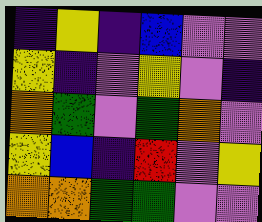[["indigo", "yellow", "indigo", "blue", "violet", "violet"], ["yellow", "indigo", "violet", "yellow", "violet", "indigo"], ["orange", "green", "violet", "green", "orange", "violet"], ["yellow", "blue", "indigo", "red", "violet", "yellow"], ["orange", "orange", "green", "green", "violet", "violet"]]